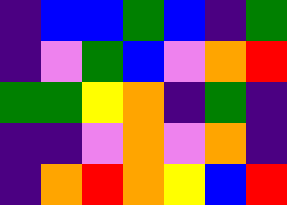[["indigo", "blue", "blue", "green", "blue", "indigo", "green"], ["indigo", "violet", "green", "blue", "violet", "orange", "red"], ["green", "green", "yellow", "orange", "indigo", "green", "indigo"], ["indigo", "indigo", "violet", "orange", "violet", "orange", "indigo"], ["indigo", "orange", "red", "orange", "yellow", "blue", "red"]]